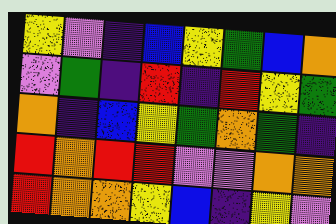[["yellow", "violet", "indigo", "blue", "yellow", "green", "blue", "orange"], ["violet", "green", "indigo", "red", "indigo", "red", "yellow", "green"], ["orange", "indigo", "blue", "yellow", "green", "orange", "green", "indigo"], ["red", "orange", "red", "red", "violet", "violet", "orange", "orange"], ["red", "orange", "orange", "yellow", "blue", "indigo", "yellow", "violet"]]